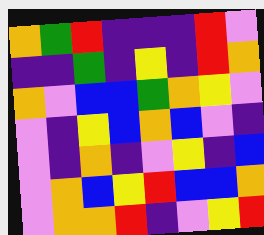[["orange", "green", "red", "indigo", "indigo", "indigo", "red", "violet"], ["indigo", "indigo", "green", "indigo", "yellow", "indigo", "red", "orange"], ["orange", "violet", "blue", "blue", "green", "orange", "yellow", "violet"], ["violet", "indigo", "yellow", "blue", "orange", "blue", "violet", "indigo"], ["violet", "indigo", "orange", "indigo", "violet", "yellow", "indigo", "blue"], ["violet", "orange", "blue", "yellow", "red", "blue", "blue", "orange"], ["violet", "orange", "orange", "red", "indigo", "violet", "yellow", "red"]]